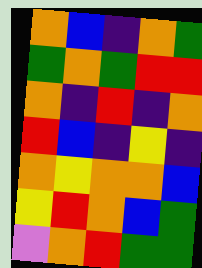[["orange", "blue", "indigo", "orange", "green"], ["green", "orange", "green", "red", "red"], ["orange", "indigo", "red", "indigo", "orange"], ["red", "blue", "indigo", "yellow", "indigo"], ["orange", "yellow", "orange", "orange", "blue"], ["yellow", "red", "orange", "blue", "green"], ["violet", "orange", "red", "green", "green"]]